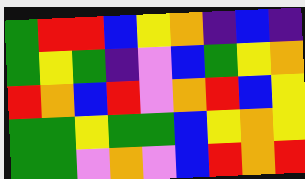[["green", "red", "red", "blue", "yellow", "orange", "indigo", "blue", "indigo"], ["green", "yellow", "green", "indigo", "violet", "blue", "green", "yellow", "orange"], ["red", "orange", "blue", "red", "violet", "orange", "red", "blue", "yellow"], ["green", "green", "yellow", "green", "green", "blue", "yellow", "orange", "yellow"], ["green", "green", "violet", "orange", "violet", "blue", "red", "orange", "red"]]